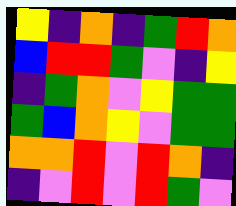[["yellow", "indigo", "orange", "indigo", "green", "red", "orange"], ["blue", "red", "red", "green", "violet", "indigo", "yellow"], ["indigo", "green", "orange", "violet", "yellow", "green", "green"], ["green", "blue", "orange", "yellow", "violet", "green", "green"], ["orange", "orange", "red", "violet", "red", "orange", "indigo"], ["indigo", "violet", "red", "violet", "red", "green", "violet"]]